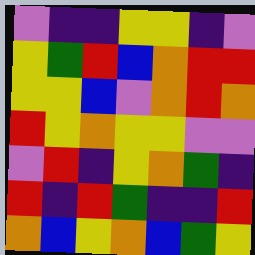[["violet", "indigo", "indigo", "yellow", "yellow", "indigo", "violet"], ["yellow", "green", "red", "blue", "orange", "red", "red"], ["yellow", "yellow", "blue", "violet", "orange", "red", "orange"], ["red", "yellow", "orange", "yellow", "yellow", "violet", "violet"], ["violet", "red", "indigo", "yellow", "orange", "green", "indigo"], ["red", "indigo", "red", "green", "indigo", "indigo", "red"], ["orange", "blue", "yellow", "orange", "blue", "green", "yellow"]]